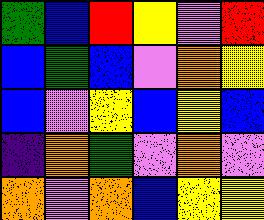[["green", "blue", "red", "yellow", "violet", "red"], ["blue", "green", "blue", "violet", "orange", "yellow"], ["blue", "violet", "yellow", "blue", "yellow", "blue"], ["indigo", "orange", "green", "violet", "orange", "violet"], ["orange", "violet", "orange", "blue", "yellow", "yellow"]]